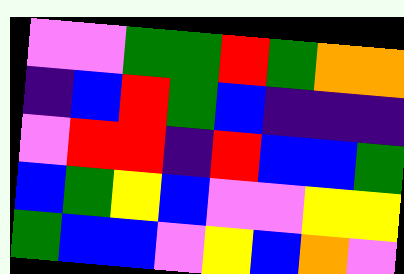[["violet", "violet", "green", "green", "red", "green", "orange", "orange"], ["indigo", "blue", "red", "green", "blue", "indigo", "indigo", "indigo"], ["violet", "red", "red", "indigo", "red", "blue", "blue", "green"], ["blue", "green", "yellow", "blue", "violet", "violet", "yellow", "yellow"], ["green", "blue", "blue", "violet", "yellow", "blue", "orange", "violet"]]